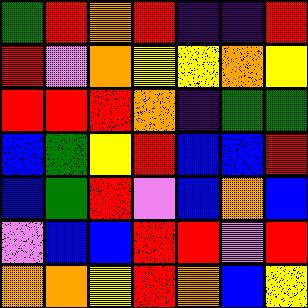[["green", "red", "orange", "red", "indigo", "indigo", "red"], ["red", "violet", "orange", "yellow", "yellow", "orange", "yellow"], ["red", "red", "red", "orange", "indigo", "green", "green"], ["blue", "green", "yellow", "red", "blue", "blue", "red"], ["blue", "green", "red", "violet", "blue", "orange", "blue"], ["violet", "blue", "blue", "red", "red", "violet", "red"], ["orange", "orange", "yellow", "red", "orange", "blue", "yellow"]]